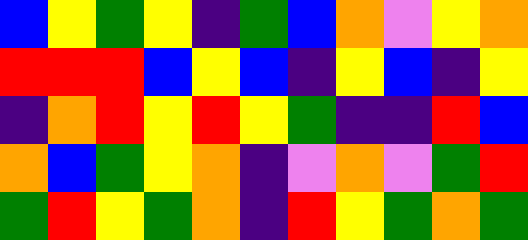[["blue", "yellow", "green", "yellow", "indigo", "green", "blue", "orange", "violet", "yellow", "orange"], ["red", "red", "red", "blue", "yellow", "blue", "indigo", "yellow", "blue", "indigo", "yellow"], ["indigo", "orange", "red", "yellow", "red", "yellow", "green", "indigo", "indigo", "red", "blue"], ["orange", "blue", "green", "yellow", "orange", "indigo", "violet", "orange", "violet", "green", "red"], ["green", "red", "yellow", "green", "orange", "indigo", "red", "yellow", "green", "orange", "green"]]